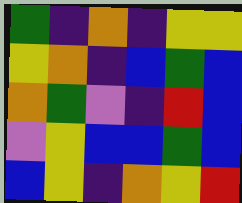[["green", "indigo", "orange", "indigo", "yellow", "yellow"], ["yellow", "orange", "indigo", "blue", "green", "blue"], ["orange", "green", "violet", "indigo", "red", "blue"], ["violet", "yellow", "blue", "blue", "green", "blue"], ["blue", "yellow", "indigo", "orange", "yellow", "red"]]